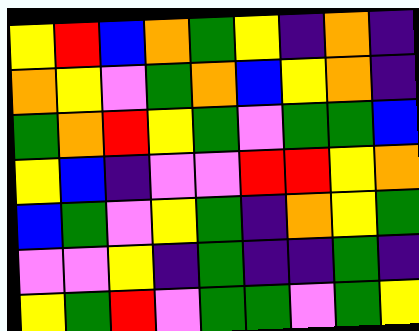[["yellow", "red", "blue", "orange", "green", "yellow", "indigo", "orange", "indigo"], ["orange", "yellow", "violet", "green", "orange", "blue", "yellow", "orange", "indigo"], ["green", "orange", "red", "yellow", "green", "violet", "green", "green", "blue"], ["yellow", "blue", "indigo", "violet", "violet", "red", "red", "yellow", "orange"], ["blue", "green", "violet", "yellow", "green", "indigo", "orange", "yellow", "green"], ["violet", "violet", "yellow", "indigo", "green", "indigo", "indigo", "green", "indigo"], ["yellow", "green", "red", "violet", "green", "green", "violet", "green", "yellow"]]